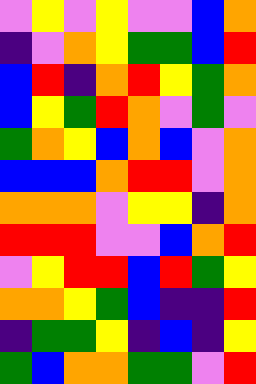[["violet", "yellow", "violet", "yellow", "violet", "violet", "blue", "orange"], ["indigo", "violet", "orange", "yellow", "green", "green", "blue", "red"], ["blue", "red", "indigo", "orange", "red", "yellow", "green", "orange"], ["blue", "yellow", "green", "red", "orange", "violet", "green", "violet"], ["green", "orange", "yellow", "blue", "orange", "blue", "violet", "orange"], ["blue", "blue", "blue", "orange", "red", "red", "violet", "orange"], ["orange", "orange", "orange", "violet", "yellow", "yellow", "indigo", "orange"], ["red", "red", "red", "violet", "violet", "blue", "orange", "red"], ["violet", "yellow", "red", "red", "blue", "red", "green", "yellow"], ["orange", "orange", "yellow", "green", "blue", "indigo", "indigo", "red"], ["indigo", "green", "green", "yellow", "indigo", "blue", "indigo", "yellow"], ["green", "blue", "orange", "orange", "green", "green", "violet", "red"]]